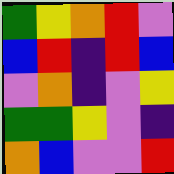[["green", "yellow", "orange", "red", "violet"], ["blue", "red", "indigo", "red", "blue"], ["violet", "orange", "indigo", "violet", "yellow"], ["green", "green", "yellow", "violet", "indigo"], ["orange", "blue", "violet", "violet", "red"]]